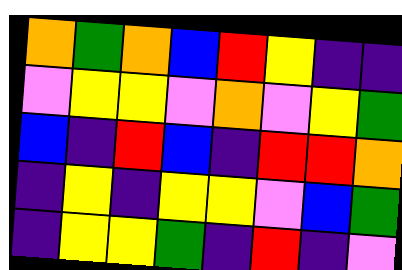[["orange", "green", "orange", "blue", "red", "yellow", "indigo", "indigo"], ["violet", "yellow", "yellow", "violet", "orange", "violet", "yellow", "green"], ["blue", "indigo", "red", "blue", "indigo", "red", "red", "orange"], ["indigo", "yellow", "indigo", "yellow", "yellow", "violet", "blue", "green"], ["indigo", "yellow", "yellow", "green", "indigo", "red", "indigo", "violet"]]